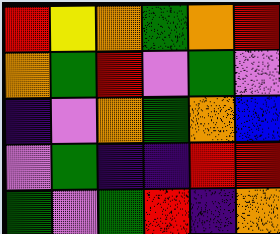[["red", "yellow", "orange", "green", "orange", "red"], ["orange", "green", "red", "violet", "green", "violet"], ["indigo", "violet", "orange", "green", "orange", "blue"], ["violet", "green", "indigo", "indigo", "red", "red"], ["green", "violet", "green", "red", "indigo", "orange"]]